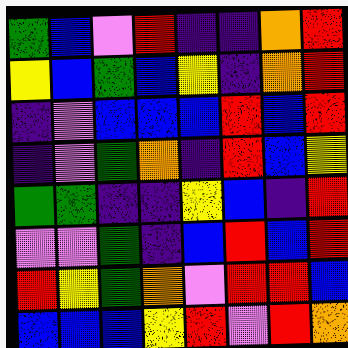[["green", "blue", "violet", "red", "indigo", "indigo", "orange", "red"], ["yellow", "blue", "green", "blue", "yellow", "indigo", "orange", "red"], ["indigo", "violet", "blue", "blue", "blue", "red", "blue", "red"], ["indigo", "violet", "green", "orange", "indigo", "red", "blue", "yellow"], ["green", "green", "indigo", "indigo", "yellow", "blue", "indigo", "red"], ["violet", "violet", "green", "indigo", "blue", "red", "blue", "red"], ["red", "yellow", "green", "orange", "violet", "red", "red", "blue"], ["blue", "blue", "blue", "yellow", "red", "violet", "red", "orange"]]